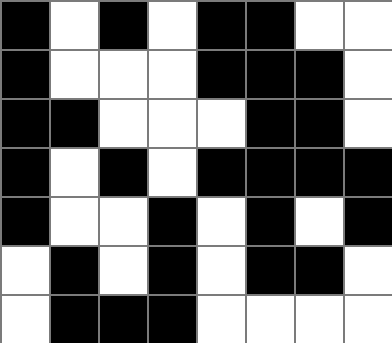[["black", "white", "black", "white", "black", "black", "white", "white"], ["black", "white", "white", "white", "black", "black", "black", "white"], ["black", "black", "white", "white", "white", "black", "black", "white"], ["black", "white", "black", "white", "black", "black", "black", "black"], ["black", "white", "white", "black", "white", "black", "white", "black"], ["white", "black", "white", "black", "white", "black", "black", "white"], ["white", "black", "black", "black", "white", "white", "white", "white"]]